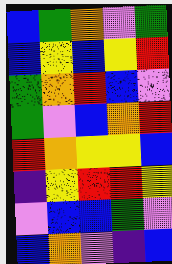[["blue", "green", "orange", "violet", "green"], ["blue", "yellow", "blue", "yellow", "red"], ["green", "orange", "red", "blue", "violet"], ["green", "violet", "blue", "orange", "red"], ["red", "orange", "yellow", "yellow", "blue"], ["indigo", "yellow", "red", "red", "yellow"], ["violet", "blue", "blue", "green", "violet"], ["blue", "orange", "violet", "indigo", "blue"]]